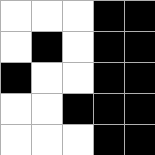[["white", "white", "white", "black", "black"], ["white", "black", "white", "black", "black"], ["black", "white", "white", "black", "black"], ["white", "white", "black", "black", "black"], ["white", "white", "white", "black", "black"]]